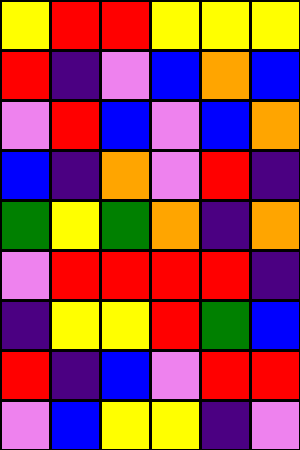[["yellow", "red", "red", "yellow", "yellow", "yellow"], ["red", "indigo", "violet", "blue", "orange", "blue"], ["violet", "red", "blue", "violet", "blue", "orange"], ["blue", "indigo", "orange", "violet", "red", "indigo"], ["green", "yellow", "green", "orange", "indigo", "orange"], ["violet", "red", "red", "red", "red", "indigo"], ["indigo", "yellow", "yellow", "red", "green", "blue"], ["red", "indigo", "blue", "violet", "red", "red"], ["violet", "blue", "yellow", "yellow", "indigo", "violet"]]